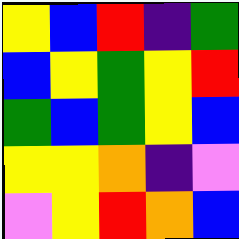[["yellow", "blue", "red", "indigo", "green"], ["blue", "yellow", "green", "yellow", "red"], ["green", "blue", "green", "yellow", "blue"], ["yellow", "yellow", "orange", "indigo", "violet"], ["violet", "yellow", "red", "orange", "blue"]]